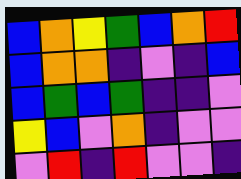[["blue", "orange", "yellow", "green", "blue", "orange", "red"], ["blue", "orange", "orange", "indigo", "violet", "indigo", "blue"], ["blue", "green", "blue", "green", "indigo", "indigo", "violet"], ["yellow", "blue", "violet", "orange", "indigo", "violet", "violet"], ["violet", "red", "indigo", "red", "violet", "violet", "indigo"]]